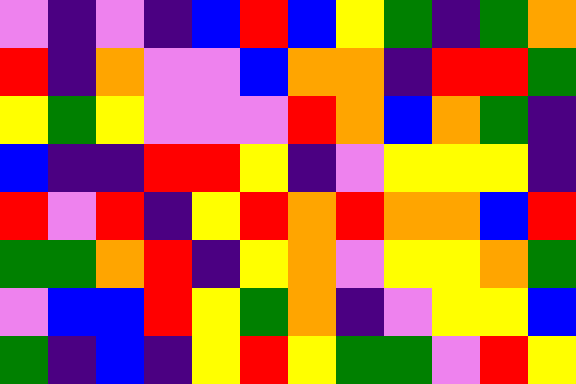[["violet", "indigo", "violet", "indigo", "blue", "red", "blue", "yellow", "green", "indigo", "green", "orange"], ["red", "indigo", "orange", "violet", "violet", "blue", "orange", "orange", "indigo", "red", "red", "green"], ["yellow", "green", "yellow", "violet", "violet", "violet", "red", "orange", "blue", "orange", "green", "indigo"], ["blue", "indigo", "indigo", "red", "red", "yellow", "indigo", "violet", "yellow", "yellow", "yellow", "indigo"], ["red", "violet", "red", "indigo", "yellow", "red", "orange", "red", "orange", "orange", "blue", "red"], ["green", "green", "orange", "red", "indigo", "yellow", "orange", "violet", "yellow", "yellow", "orange", "green"], ["violet", "blue", "blue", "red", "yellow", "green", "orange", "indigo", "violet", "yellow", "yellow", "blue"], ["green", "indigo", "blue", "indigo", "yellow", "red", "yellow", "green", "green", "violet", "red", "yellow"]]